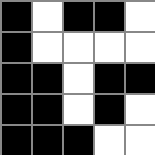[["black", "white", "black", "black", "white"], ["black", "white", "white", "white", "white"], ["black", "black", "white", "black", "black"], ["black", "black", "white", "black", "white"], ["black", "black", "black", "white", "white"]]